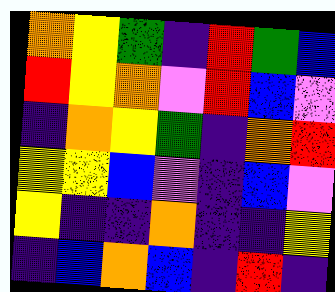[["orange", "yellow", "green", "indigo", "red", "green", "blue"], ["red", "yellow", "orange", "violet", "red", "blue", "violet"], ["indigo", "orange", "yellow", "green", "indigo", "orange", "red"], ["yellow", "yellow", "blue", "violet", "indigo", "blue", "violet"], ["yellow", "indigo", "indigo", "orange", "indigo", "indigo", "yellow"], ["indigo", "blue", "orange", "blue", "indigo", "red", "indigo"]]